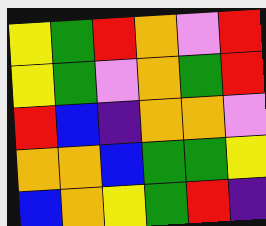[["yellow", "green", "red", "orange", "violet", "red"], ["yellow", "green", "violet", "orange", "green", "red"], ["red", "blue", "indigo", "orange", "orange", "violet"], ["orange", "orange", "blue", "green", "green", "yellow"], ["blue", "orange", "yellow", "green", "red", "indigo"]]